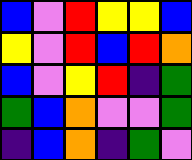[["blue", "violet", "red", "yellow", "yellow", "blue"], ["yellow", "violet", "red", "blue", "red", "orange"], ["blue", "violet", "yellow", "red", "indigo", "green"], ["green", "blue", "orange", "violet", "violet", "green"], ["indigo", "blue", "orange", "indigo", "green", "violet"]]